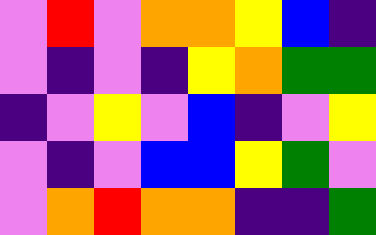[["violet", "red", "violet", "orange", "orange", "yellow", "blue", "indigo"], ["violet", "indigo", "violet", "indigo", "yellow", "orange", "green", "green"], ["indigo", "violet", "yellow", "violet", "blue", "indigo", "violet", "yellow"], ["violet", "indigo", "violet", "blue", "blue", "yellow", "green", "violet"], ["violet", "orange", "red", "orange", "orange", "indigo", "indigo", "green"]]